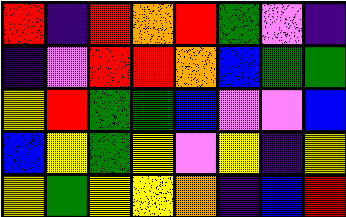[["red", "indigo", "red", "orange", "red", "green", "violet", "indigo"], ["indigo", "violet", "red", "red", "orange", "blue", "green", "green"], ["yellow", "red", "green", "green", "blue", "violet", "violet", "blue"], ["blue", "yellow", "green", "yellow", "violet", "yellow", "indigo", "yellow"], ["yellow", "green", "yellow", "yellow", "orange", "indigo", "blue", "red"]]